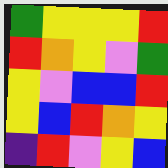[["green", "yellow", "yellow", "yellow", "red"], ["red", "orange", "yellow", "violet", "green"], ["yellow", "violet", "blue", "blue", "red"], ["yellow", "blue", "red", "orange", "yellow"], ["indigo", "red", "violet", "yellow", "blue"]]